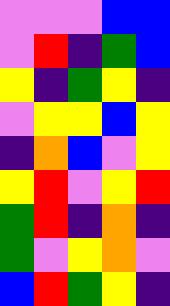[["violet", "violet", "violet", "blue", "blue"], ["violet", "red", "indigo", "green", "blue"], ["yellow", "indigo", "green", "yellow", "indigo"], ["violet", "yellow", "yellow", "blue", "yellow"], ["indigo", "orange", "blue", "violet", "yellow"], ["yellow", "red", "violet", "yellow", "red"], ["green", "red", "indigo", "orange", "indigo"], ["green", "violet", "yellow", "orange", "violet"], ["blue", "red", "green", "yellow", "indigo"]]